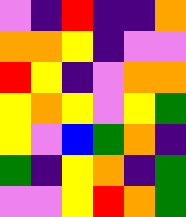[["violet", "indigo", "red", "indigo", "indigo", "orange"], ["orange", "orange", "yellow", "indigo", "violet", "violet"], ["red", "yellow", "indigo", "violet", "orange", "orange"], ["yellow", "orange", "yellow", "violet", "yellow", "green"], ["yellow", "violet", "blue", "green", "orange", "indigo"], ["green", "indigo", "yellow", "orange", "indigo", "green"], ["violet", "violet", "yellow", "red", "orange", "green"]]